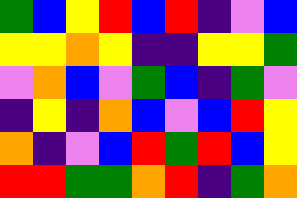[["green", "blue", "yellow", "red", "blue", "red", "indigo", "violet", "blue"], ["yellow", "yellow", "orange", "yellow", "indigo", "indigo", "yellow", "yellow", "green"], ["violet", "orange", "blue", "violet", "green", "blue", "indigo", "green", "violet"], ["indigo", "yellow", "indigo", "orange", "blue", "violet", "blue", "red", "yellow"], ["orange", "indigo", "violet", "blue", "red", "green", "red", "blue", "yellow"], ["red", "red", "green", "green", "orange", "red", "indigo", "green", "orange"]]